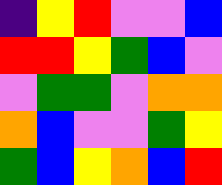[["indigo", "yellow", "red", "violet", "violet", "blue"], ["red", "red", "yellow", "green", "blue", "violet"], ["violet", "green", "green", "violet", "orange", "orange"], ["orange", "blue", "violet", "violet", "green", "yellow"], ["green", "blue", "yellow", "orange", "blue", "red"]]